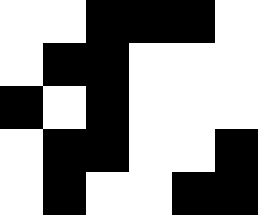[["white", "white", "black", "black", "black", "white"], ["white", "black", "black", "white", "white", "white"], ["black", "white", "black", "white", "white", "white"], ["white", "black", "black", "white", "white", "black"], ["white", "black", "white", "white", "black", "black"]]